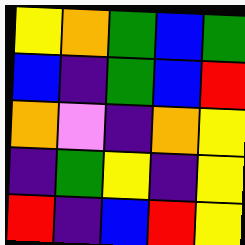[["yellow", "orange", "green", "blue", "green"], ["blue", "indigo", "green", "blue", "red"], ["orange", "violet", "indigo", "orange", "yellow"], ["indigo", "green", "yellow", "indigo", "yellow"], ["red", "indigo", "blue", "red", "yellow"]]